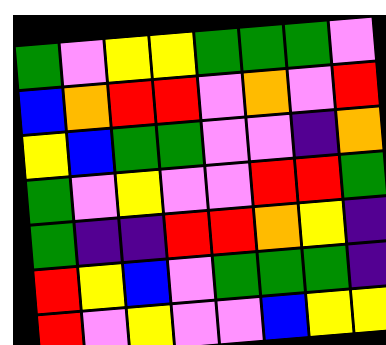[["green", "violet", "yellow", "yellow", "green", "green", "green", "violet"], ["blue", "orange", "red", "red", "violet", "orange", "violet", "red"], ["yellow", "blue", "green", "green", "violet", "violet", "indigo", "orange"], ["green", "violet", "yellow", "violet", "violet", "red", "red", "green"], ["green", "indigo", "indigo", "red", "red", "orange", "yellow", "indigo"], ["red", "yellow", "blue", "violet", "green", "green", "green", "indigo"], ["red", "violet", "yellow", "violet", "violet", "blue", "yellow", "yellow"]]